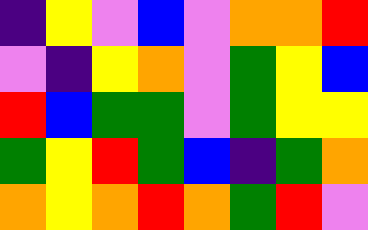[["indigo", "yellow", "violet", "blue", "violet", "orange", "orange", "red"], ["violet", "indigo", "yellow", "orange", "violet", "green", "yellow", "blue"], ["red", "blue", "green", "green", "violet", "green", "yellow", "yellow"], ["green", "yellow", "red", "green", "blue", "indigo", "green", "orange"], ["orange", "yellow", "orange", "red", "orange", "green", "red", "violet"]]